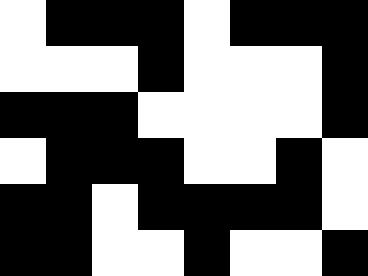[["white", "black", "black", "black", "white", "black", "black", "black"], ["white", "white", "white", "black", "white", "white", "white", "black"], ["black", "black", "black", "white", "white", "white", "white", "black"], ["white", "black", "black", "black", "white", "white", "black", "white"], ["black", "black", "white", "black", "black", "black", "black", "white"], ["black", "black", "white", "white", "black", "white", "white", "black"]]